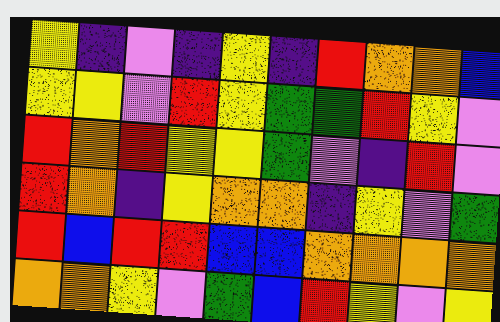[["yellow", "indigo", "violet", "indigo", "yellow", "indigo", "red", "orange", "orange", "blue"], ["yellow", "yellow", "violet", "red", "yellow", "green", "green", "red", "yellow", "violet"], ["red", "orange", "red", "yellow", "yellow", "green", "violet", "indigo", "red", "violet"], ["red", "orange", "indigo", "yellow", "orange", "orange", "indigo", "yellow", "violet", "green"], ["red", "blue", "red", "red", "blue", "blue", "orange", "orange", "orange", "orange"], ["orange", "orange", "yellow", "violet", "green", "blue", "red", "yellow", "violet", "yellow"]]